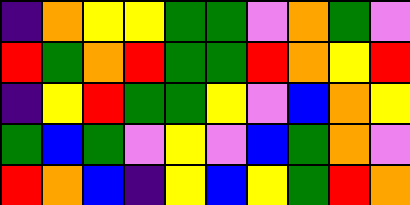[["indigo", "orange", "yellow", "yellow", "green", "green", "violet", "orange", "green", "violet"], ["red", "green", "orange", "red", "green", "green", "red", "orange", "yellow", "red"], ["indigo", "yellow", "red", "green", "green", "yellow", "violet", "blue", "orange", "yellow"], ["green", "blue", "green", "violet", "yellow", "violet", "blue", "green", "orange", "violet"], ["red", "orange", "blue", "indigo", "yellow", "blue", "yellow", "green", "red", "orange"]]